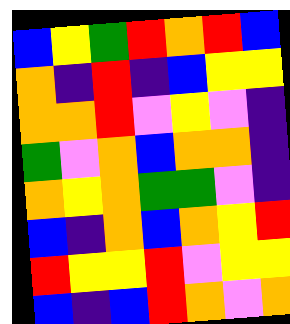[["blue", "yellow", "green", "red", "orange", "red", "blue"], ["orange", "indigo", "red", "indigo", "blue", "yellow", "yellow"], ["orange", "orange", "red", "violet", "yellow", "violet", "indigo"], ["green", "violet", "orange", "blue", "orange", "orange", "indigo"], ["orange", "yellow", "orange", "green", "green", "violet", "indigo"], ["blue", "indigo", "orange", "blue", "orange", "yellow", "red"], ["red", "yellow", "yellow", "red", "violet", "yellow", "yellow"], ["blue", "indigo", "blue", "red", "orange", "violet", "orange"]]